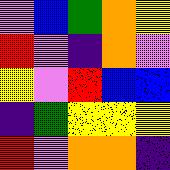[["violet", "blue", "green", "orange", "yellow"], ["red", "violet", "indigo", "orange", "violet"], ["yellow", "violet", "red", "blue", "blue"], ["indigo", "green", "yellow", "yellow", "yellow"], ["red", "violet", "orange", "orange", "indigo"]]